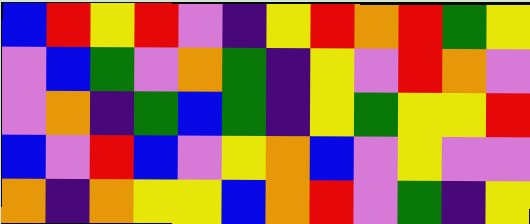[["blue", "red", "yellow", "red", "violet", "indigo", "yellow", "red", "orange", "red", "green", "yellow"], ["violet", "blue", "green", "violet", "orange", "green", "indigo", "yellow", "violet", "red", "orange", "violet"], ["violet", "orange", "indigo", "green", "blue", "green", "indigo", "yellow", "green", "yellow", "yellow", "red"], ["blue", "violet", "red", "blue", "violet", "yellow", "orange", "blue", "violet", "yellow", "violet", "violet"], ["orange", "indigo", "orange", "yellow", "yellow", "blue", "orange", "red", "violet", "green", "indigo", "yellow"]]